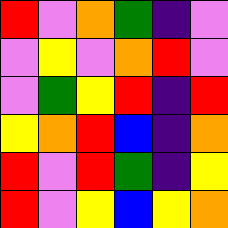[["red", "violet", "orange", "green", "indigo", "violet"], ["violet", "yellow", "violet", "orange", "red", "violet"], ["violet", "green", "yellow", "red", "indigo", "red"], ["yellow", "orange", "red", "blue", "indigo", "orange"], ["red", "violet", "red", "green", "indigo", "yellow"], ["red", "violet", "yellow", "blue", "yellow", "orange"]]